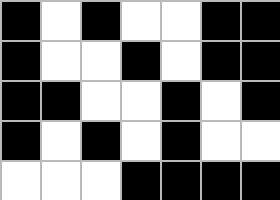[["black", "white", "black", "white", "white", "black", "black"], ["black", "white", "white", "black", "white", "black", "black"], ["black", "black", "white", "white", "black", "white", "black"], ["black", "white", "black", "white", "black", "white", "white"], ["white", "white", "white", "black", "black", "black", "black"]]